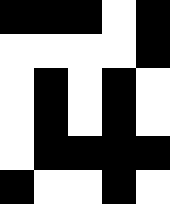[["black", "black", "black", "white", "black"], ["white", "white", "white", "white", "black"], ["white", "black", "white", "black", "white"], ["white", "black", "white", "black", "white"], ["white", "black", "black", "black", "black"], ["black", "white", "white", "black", "white"]]